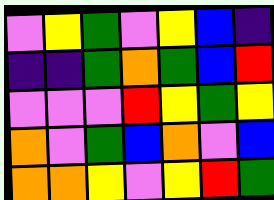[["violet", "yellow", "green", "violet", "yellow", "blue", "indigo"], ["indigo", "indigo", "green", "orange", "green", "blue", "red"], ["violet", "violet", "violet", "red", "yellow", "green", "yellow"], ["orange", "violet", "green", "blue", "orange", "violet", "blue"], ["orange", "orange", "yellow", "violet", "yellow", "red", "green"]]